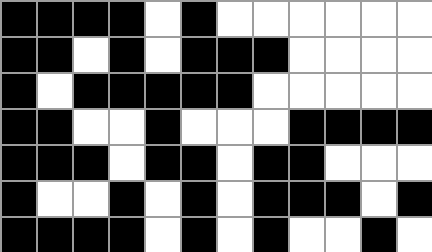[["black", "black", "black", "black", "white", "black", "white", "white", "white", "white", "white", "white"], ["black", "black", "white", "black", "white", "black", "black", "black", "white", "white", "white", "white"], ["black", "white", "black", "black", "black", "black", "black", "white", "white", "white", "white", "white"], ["black", "black", "white", "white", "black", "white", "white", "white", "black", "black", "black", "black"], ["black", "black", "black", "white", "black", "black", "white", "black", "black", "white", "white", "white"], ["black", "white", "white", "black", "white", "black", "white", "black", "black", "black", "white", "black"], ["black", "black", "black", "black", "white", "black", "white", "black", "white", "white", "black", "white"]]